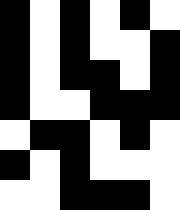[["black", "white", "black", "white", "black", "white"], ["black", "white", "black", "white", "white", "black"], ["black", "white", "black", "black", "white", "black"], ["black", "white", "white", "black", "black", "black"], ["white", "black", "black", "white", "black", "white"], ["black", "white", "black", "white", "white", "white"], ["white", "white", "black", "black", "black", "white"]]